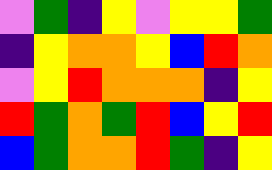[["violet", "green", "indigo", "yellow", "violet", "yellow", "yellow", "green"], ["indigo", "yellow", "orange", "orange", "yellow", "blue", "red", "orange"], ["violet", "yellow", "red", "orange", "orange", "orange", "indigo", "yellow"], ["red", "green", "orange", "green", "red", "blue", "yellow", "red"], ["blue", "green", "orange", "orange", "red", "green", "indigo", "yellow"]]